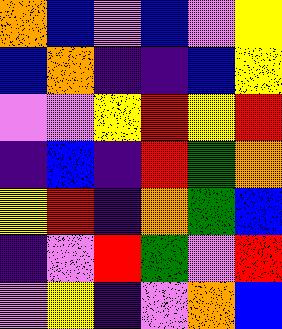[["orange", "blue", "violet", "blue", "violet", "yellow"], ["blue", "orange", "indigo", "indigo", "blue", "yellow"], ["violet", "violet", "yellow", "red", "yellow", "red"], ["indigo", "blue", "indigo", "red", "green", "orange"], ["yellow", "red", "indigo", "orange", "green", "blue"], ["indigo", "violet", "red", "green", "violet", "red"], ["violet", "yellow", "indigo", "violet", "orange", "blue"]]